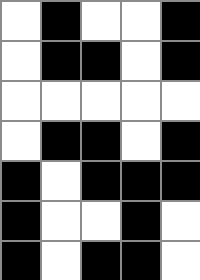[["white", "black", "white", "white", "black"], ["white", "black", "black", "white", "black"], ["white", "white", "white", "white", "white"], ["white", "black", "black", "white", "black"], ["black", "white", "black", "black", "black"], ["black", "white", "white", "black", "white"], ["black", "white", "black", "black", "white"]]